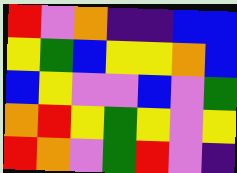[["red", "violet", "orange", "indigo", "indigo", "blue", "blue"], ["yellow", "green", "blue", "yellow", "yellow", "orange", "blue"], ["blue", "yellow", "violet", "violet", "blue", "violet", "green"], ["orange", "red", "yellow", "green", "yellow", "violet", "yellow"], ["red", "orange", "violet", "green", "red", "violet", "indigo"]]